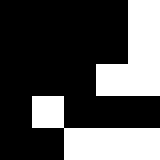[["black", "black", "black", "black", "white"], ["black", "black", "black", "black", "white"], ["black", "black", "black", "white", "white"], ["black", "white", "black", "black", "black"], ["black", "black", "white", "white", "white"]]